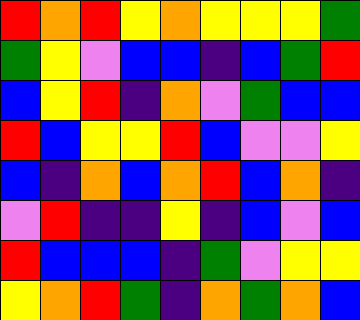[["red", "orange", "red", "yellow", "orange", "yellow", "yellow", "yellow", "green"], ["green", "yellow", "violet", "blue", "blue", "indigo", "blue", "green", "red"], ["blue", "yellow", "red", "indigo", "orange", "violet", "green", "blue", "blue"], ["red", "blue", "yellow", "yellow", "red", "blue", "violet", "violet", "yellow"], ["blue", "indigo", "orange", "blue", "orange", "red", "blue", "orange", "indigo"], ["violet", "red", "indigo", "indigo", "yellow", "indigo", "blue", "violet", "blue"], ["red", "blue", "blue", "blue", "indigo", "green", "violet", "yellow", "yellow"], ["yellow", "orange", "red", "green", "indigo", "orange", "green", "orange", "blue"]]